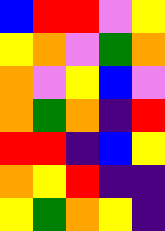[["blue", "red", "red", "violet", "yellow"], ["yellow", "orange", "violet", "green", "orange"], ["orange", "violet", "yellow", "blue", "violet"], ["orange", "green", "orange", "indigo", "red"], ["red", "red", "indigo", "blue", "yellow"], ["orange", "yellow", "red", "indigo", "indigo"], ["yellow", "green", "orange", "yellow", "indigo"]]